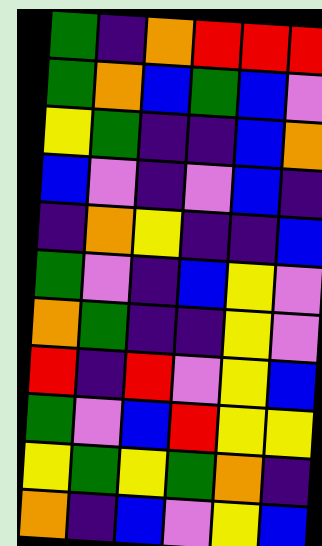[["green", "indigo", "orange", "red", "red", "red"], ["green", "orange", "blue", "green", "blue", "violet"], ["yellow", "green", "indigo", "indigo", "blue", "orange"], ["blue", "violet", "indigo", "violet", "blue", "indigo"], ["indigo", "orange", "yellow", "indigo", "indigo", "blue"], ["green", "violet", "indigo", "blue", "yellow", "violet"], ["orange", "green", "indigo", "indigo", "yellow", "violet"], ["red", "indigo", "red", "violet", "yellow", "blue"], ["green", "violet", "blue", "red", "yellow", "yellow"], ["yellow", "green", "yellow", "green", "orange", "indigo"], ["orange", "indigo", "blue", "violet", "yellow", "blue"]]